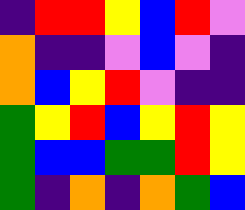[["indigo", "red", "red", "yellow", "blue", "red", "violet"], ["orange", "indigo", "indigo", "violet", "blue", "violet", "indigo"], ["orange", "blue", "yellow", "red", "violet", "indigo", "indigo"], ["green", "yellow", "red", "blue", "yellow", "red", "yellow"], ["green", "blue", "blue", "green", "green", "red", "yellow"], ["green", "indigo", "orange", "indigo", "orange", "green", "blue"]]